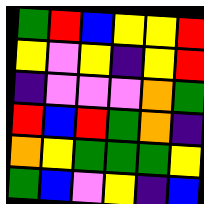[["green", "red", "blue", "yellow", "yellow", "red"], ["yellow", "violet", "yellow", "indigo", "yellow", "red"], ["indigo", "violet", "violet", "violet", "orange", "green"], ["red", "blue", "red", "green", "orange", "indigo"], ["orange", "yellow", "green", "green", "green", "yellow"], ["green", "blue", "violet", "yellow", "indigo", "blue"]]